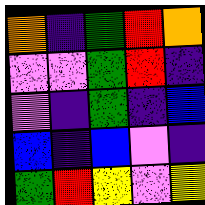[["orange", "indigo", "green", "red", "orange"], ["violet", "violet", "green", "red", "indigo"], ["violet", "indigo", "green", "indigo", "blue"], ["blue", "indigo", "blue", "violet", "indigo"], ["green", "red", "yellow", "violet", "yellow"]]